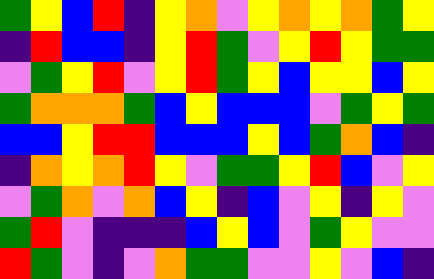[["green", "yellow", "blue", "red", "indigo", "yellow", "orange", "violet", "yellow", "orange", "yellow", "orange", "green", "yellow"], ["indigo", "red", "blue", "blue", "indigo", "yellow", "red", "green", "violet", "yellow", "red", "yellow", "green", "green"], ["violet", "green", "yellow", "red", "violet", "yellow", "red", "green", "yellow", "blue", "yellow", "yellow", "blue", "yellow"], ["green", "orange", "orange", "orange", "green", "blue", "yellow", "blue", "blue", "blue", "violet", "green", "yellow", "green"], ["blue", "blue", "yellow", "red", "red", "blue", "blue", "blue", "yellow", "blue", "green", "orange", "blue", "indigo"], ["indigo", "orange", "yellow", "orange", "red", "yellow", "violet", "green", "green", "yellow", "red", "blue", "violet", "yellow"], ["violet", "green", "orange", "violet", "orange", "blue", "yellow", "indigo", "blue", "violet", "yellow", "indigo", "yellow", "violet"], ["green", "red", "violet", "indigo", "indigo", "indigo", "blue", "yellow", "blue", "violet", "green", "yellow", "violet", "violet"], ["red", "green", "violet", "indigo", "violet", "orange", "green", "green", "violet", "violet", "yellow", "violet", "blue", "indigo"]]